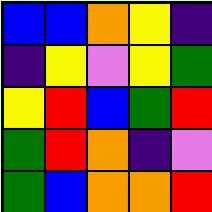[["blue", "blue", "orange", "yellow", "indigo"], ["indigo", "yellow", "violet", "yellow", "green"], ["yellow", "red", "blue", "green", "red"], ["green", "red", "orange", "indigo", "violet"], ["green", "blue", "orange", "orange", "red"]]